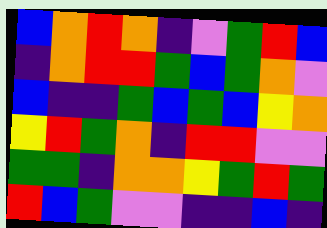[["blue", "orange", "red", "orange", "indigo", "violet", "green", "red", "blue"], ["indigo", "orange", "red", "red", "green", "blue", "green", "orange", "violet"], ["blue", "indigo", "indigo", "green", "blue", "green", "blue", "yellow", "orange"], ["yellow", "red", "green", "orange", "indigo", "red", "red", "violet", "violet"], ["green", "green", "indigo", "orange", "orange", "yellow", "green", "red", "green"], ["red", "blue", "green", "violet", "violet", "indigo", "indigo", "blue", "indigo"]]